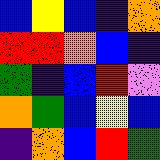[["blue", "yellow", "blue", "indigo", "orange"], ["red", "red", "orange", "blue", "indigo"], ["green", "indigo", "blue", "red", "violet"], ["orange", "green", "blue", "yellow", "blue"], ["indigo", "orange", "blue", "red", "green"]]